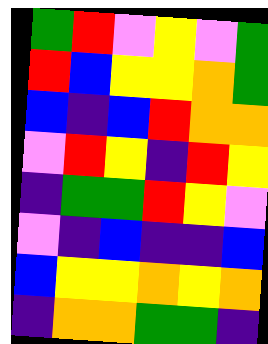[["green", "red", "violet", "yellow", "violet", "green"], ["red", "blue", "yellow", "yellow", "orange", "green"], ["blue", "indigo", "blue", "red", "orange", "orange"], ["violet", "red", "yellow", "indigo", "red", "yellow"], ["indigo", "green", "green", "red", "yellow", "violet"], ["violet", "indigo", "blue", "indigo", "indigo", "blue"], ["blue", "yellow", "yellow", "orange", "yellow", "orange"], ["indigo", "orange", "orange", "green", "green", "indigo"]]